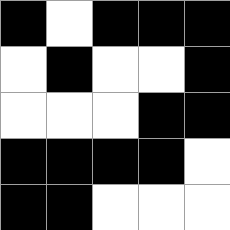[["black", "white", "black", "black", "black"], ["white", "black", "white", "white", "black"], ["white", "white", "white", "black", "black"], ["black", "black", "black", "black", "white"], ["black", "black", "white", "white", "white"]]